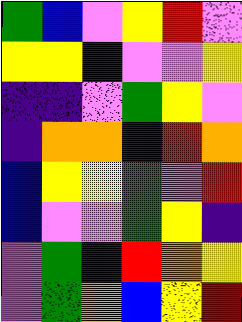[["green", "blue", "violet", "yellow", "red", "violet"], ["yellow", "yellow", "indigo", "violet", "violet", "yellow"], ["indigo", "indigo", "violet", "green", "yellow", "violet"], ["indigo", "orange", "orange", "indigo", "red", "orange"], ["blue", "yellow", "yellow", "green", "violet", "red"], ["blue", "violet", "violet", "green", "yellow", "indigo"], ["violet", "green", "indigo", "red", "orange", "yellow"], ["violet", "green", "orange", "blue", "yellow", "red"]]